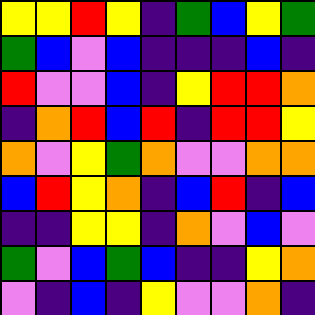[["yellow", "yellow", "red", "yellow", "indigo", "green", "blue", "yellow", "green"], ["green", "blue", "violet", "blue", "indigo", "indigo", "indigo", "blue", "indigo"], ["red", "violet", "violet", "blue", "indigo", "yellow", "red", "red", "orange"], ["indigo", "orange", "red", "blue", "red", "indigo", "red", "red", "yellow"], ["orange", "violet", "yellow", "green", "orange", "violet", "violet", "orange", "orange"], ["blue", "red", "yellow", "orange", "indigo", "blue", "red", "indigo", "blue"], ["indigo", "indigo", "yellow", "yellow", "indigo", "orange", "violet", "blue", "violet"], ["green", "violet", "blue", "green", "blue", "indigo", "indigo", "yellow", "orange"], ["violet", "indigo", "blue", "indigo", "yellow", "violet", "violet", "orange", "indigo"]]